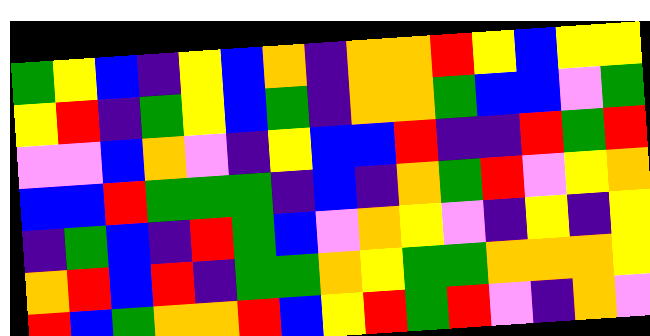[["green", "yellow", "blue", "indigo", "yellow", "blue", "orange", "indigo", "orange", "orange", "red", "yellow", "blue", "yellow", "yellow"], ["yellow", "red", "indigo", "green", "yellow", "blue", "green", "indigo", "orange", "orange", "green", "blue", "blue", "violet", "green"], ["violet", "violet", "blue", "orange", "violet", "indigo", "yellow", "blue", "blue", "red", "indigo", "indigo", "red", "green", "red"], ["blue", "blue", "red", "green", "green", "green", "indigo", "blue", "indigo", "orange", "green", "red", "violet", "yellow", "orange"], ["indigo", "green", "blue", "indigo", "red", "green", "blue", "violet", "orange", "yellow", "violet", "indigo", "yellow", "indigo", "yellow"], ["orange", "red", "blue", "red", "indigo", "green", "green", "orange", "yellow", "green", "green", "orange", "orange", "orange", "yellow"], ["red", "blue", "green", "orange", "orange", "red", "blue", "yellow", "red", "green", "red", "violet", "indigo", "orange", "violet"]]